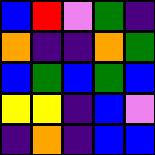[["blue", "red", "violet", "green", "indigo"], ["orange", "indigo", "indigo", "orange", "green"], ["blue", "green", "blue", "green", "blue"], ["yellow", "yellow", "indigo", "blue", "violet"], ["indigo", "orange", "indigo", "blue", "blue"]]